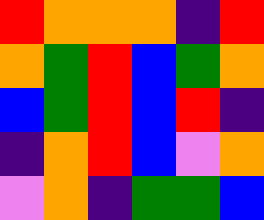[["red", "orange", "orange", "orange", "indigo", "red"], ["orange", "green", "red", "blue", "green", "orange"], ["blue", "green", "red", "blue", "red", "indigo"], ["indigo", "orange", "red", "blue", "violet", "orange"], ["violet", "orange", "indigo", "green", "green", "blue"]]